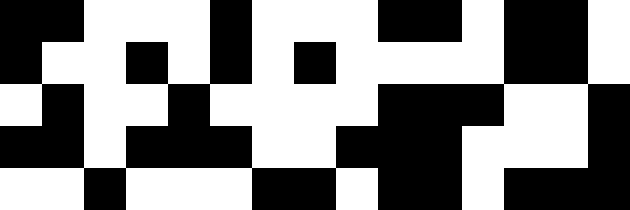[["black", "black", "white", "white", "white", "black", "white", "white", "white", "black", "black", "white", "black", "black", "white"], ["black", "white", "white", "black", "white", "black", "white", "black", "white", "white", "white", "white", "black", "black", "white"], ["white", "black", "white", "white", "black", "white", "white", "white", "white", "black", "black", "black", "white", "white", "black"], ["black", "black", "white", "black", "black", "black", "white", "white", "black", "black", "black", "white", "white", "white", "black"], ["white", "white", "black", "white", "white", "white", "black", "black", "white", "black", "black", "white", "black", "black", "black"]]